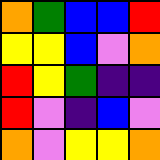[["orange", "green", "blue", "blue", "red"], ["yellow", "yellow", "blue", "violet", "orange"], ["red", "yellow", "green", "indigo", "indigo"], ["red", "violet", "indigo", "blue", "violet"], ["orange", "violet", "yellow", "yellow", "orange"]]